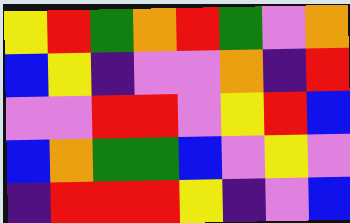[["yellow", "red", "green", "orange", "red", "green", "violet", "orange"], ["blue", "yellow", "indigo", "violet", "violet", "orange", "indigo", "red"], ["violet", "violet", "red", "red", "violet", "yellow", "red", "blue"], ["blue", "orange", "green", "green", "blue", "violet", "yellow", "violet"], ["indigo", "red", "red", "red", "yellow", "indigo", "violet", "blue"]]